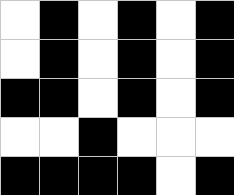[["white", "black", "white", "black", "white", "black"], ["white", "black", "white", "black", "white", "black"], ["black", "black", "white", "black", "white", "black"], ["white", "white", "black", "white", "white", "white"], ["black", "black", "black", "black", "white", "black"]]